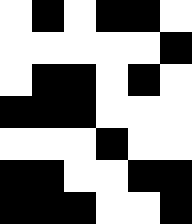[["white", "black", "white", "black", "black", "white"], ["white", "white", "white", "white", "white", "black"], ["white", "black", "black", "white", "black", "white"], ["black", "black", "black", "white", "white", "white"], ["white", "white", "white", "black", "white", "white"], ["black", "black", "white", "white", "black", "black"], ["black", "black", "black", "white", "white", "black"]]